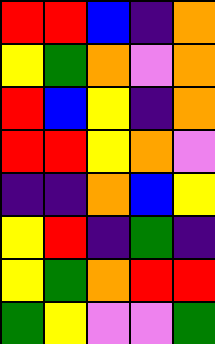[["red", "red", "blue", "indigo", "orange"], ["yellow", "green", "orange", "violet", "orange"], ["red", "blue", "yellow", "indigo", "orange"], ["red", "red", "yellow", "orange", "violet"], ["indigo", "indigo", "orange", "blue", "yellow"], ["yellow", "red", "indigo", "green", "indigo"], ["yellow", "green", "orange", "red", "red"], ["green", "yellow", "violet", "violet", "green"]]